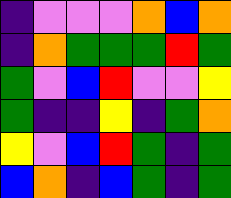[["indigo", "violet", "violet", "violet", "orange", "blue", "orange"], ["indigo", "orange", "green", "green", "green", "red", "green"], ["green", "violet", "blue", "red", "violet", "violet", "yellow"], ["green", "indigo", "indigo", "yellow", "indigo", "green", "orange"], ["yellow", "violet", "blue", "red", "green", "indigo", "green"], ["blue", "orange", "indigo", "blue", "green", "indigo", "green"]]